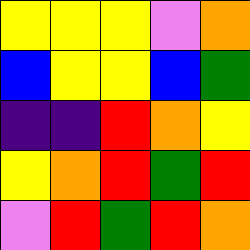[["yellow", "yellow", "yellow", "violet", "orange"], ["blue", "yellow", "yellow", "blue", "green"], ["indigo", "indigo", "red", "orange", "yellow"], ["yellow", "orange", "red", "green", "red"], ["violet", "red", "green", "red", "orange"]]